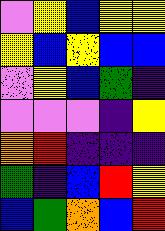[["violet", "yellow", "blue", "yellow", "yellow"], ["yellow", "blue", "yellow", "blue", "blue"], ["violet", "yellow", "blue", "green", "indigo"], ["violet", "violet", "violet", "indigo", "yellow"], ["orange", "red", "indigo", "indigo", "indigo"], ["green", "indigo", "blue", "red", "yellow"], ["blue", "green", "orange", "blue", "red"]]